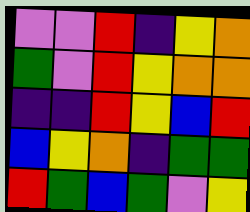[["violet", "violet", "red", "indigo", "yellow", "orange"], ["green", "violet", "red", "yellow", "orange", "orange"], ["indigo", "indigo", "red", "yellow", "blue", "red"], ["blue", "yellow", "orange", "indigo", "green", "green"], ["red", "green", "blue", "green", "violet", "yellow"]]